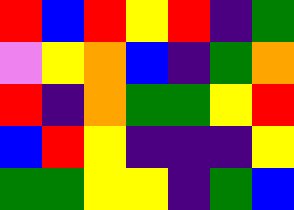[["red", "blue", "red", "yellow", "red", "indigo", "green"], ["violet", "yellow", "orange", "blue", "indigo", "green", "orange"], ["red", "indigo", "orange", "green", "green", "yellow", "red"], ["blue", "red", "yellow", "indigo", "indigo", "indigo", "yellow"], ["green", "green", "yellow", "yellow", "indigo", "green", "blue"]]